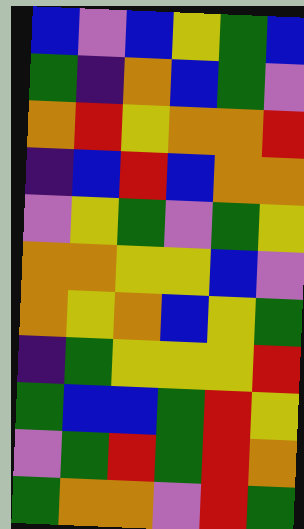[["blue", "violet", "blue", "yellow", "green", "blue"], ["green", "indigo", "orange", "blue", "green", "violet"], ["orange", "red", "yellow", "orange", "orange", "red"], ["indigo", "blue", "red", "blue", "orange", "orange"], ["violet", "yellow", "green", "violet", "green", "yellow"], ["orange", "orange", "yellow", "yellow", "blue", "violet"], ["orange", "yellow", "orange", "blue", "yellow", "green"], ["indigo", "green", "yellow", "yellow", "yellow", "red"], ["green", "blue", "blue", "green", "red", "yellow"], ["violet", "green", "red", "green", "red", "orange"], ["green", "orange", "orange", "violet", "red", "green"]]